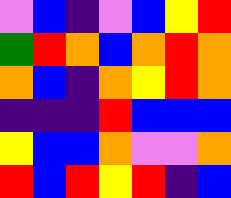[["violet", "blue", "indigo", "violet", "blue", "yellow", "red"], ["green", "red", "orange", "blue", "orange", "red", "orange"], ["orange", "blue", "indigo", "orange", "yellow", "red", "orange"], ["indigo", "indigo", "indigo", "red", "blue", "blue", "blue"], ["yellow", "blue", "blue", "orange", "violet", "violet", "orange"], ["red", "blue", "red", "yellow", "red", "indigo", "blue"]]